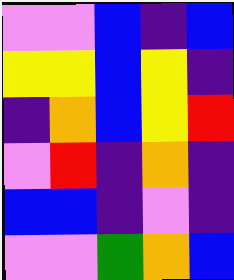[["violet", "violet", "blue", "indigo", "blue"], ["yellow", "yellow", "blue", "yellow", "indigo"], ["indigo", "orange", "blue", "yellow", "red"], ["violet", "red", "indigo", "orange", "indigo"], ["blue", "blue", "indigo", "violet", "indigo"], ["violet", "violet", "green", "orange", "blue"]]